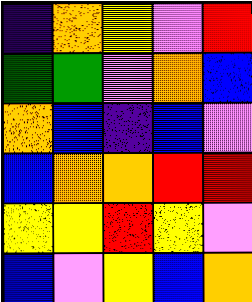[["indigo", "orange", "yellow", "violet", "red"], ["green", "green", "violet", "orange", "blue"], ["orange", "blue", "indigo", "blue", "violet"], ["blue", "orange", "orange", "red", "red"], ["yellow", "yellow", "red", "yellow", "violet"], ["blue", "violet", "yellow", "blue", "orange"]]